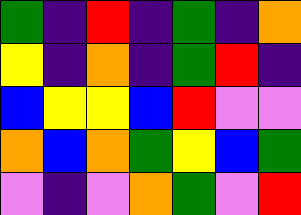[["green", "indigo", "red", "indigo", "green", "indigo", "orange"], ["yellow", "indigo", "orange", "indigo", "green", "red", "indigo"], ["blue", "yellow", "yellow", "blue", "red", "violet", "violet"], ["orange", "blue", "orange", "green", "yellow", "blue", "green"], ["violet", "indigo", "violet", "orange", "green", "violet", "red"]]